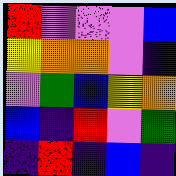[["red", "violet", "violet", "violet", "blue"], ["yellow", "orange", "orange", "violet", "indigo"], ["violet", "green", "blue", "yellow", "orange"], ["blue", "indigo", "red", "violet", "green"], ["indigo", "red", "indigo", "blue", "indigo"]]